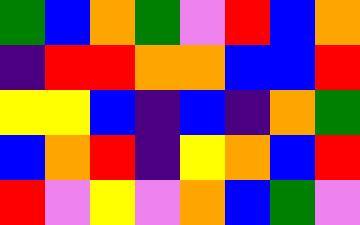[["green", "blue", "orange", "green", "violet", "red", "blue", "orange"], ["indigo", "red", "red", "orange", "orange", "blue", "blue", "red"], ["yellow", "yellow", "blue", "indigo", "blue", "indigo", "orange", "green"], ["blue", "orange", "red", "indigo", "yellow", "orange", "blue", "red"], ["red", "violet", "yellow", "violet", "orange", "blue", "green", "violet"]]